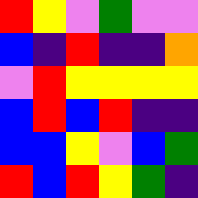[["red", "yellow", "violet", "green", "violet", "violet"], ["blue", "indigo", "red", "indigo", "indigo", "orange"], ["violet", "red", "yellow", "yellow", "yellow", "yellow"], ["blue", "red", "blue", "red", "indigo", "indigo"], ["blue", "blue", "yellow", "violet", "blue", "green"], ["red", "blue", "red", "yellow", "green", "indigo"]]